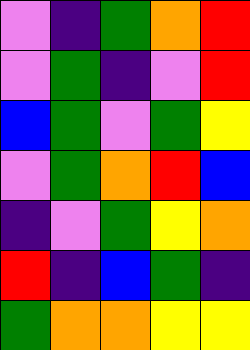[["violet", "indigo", "green", "orange", "red"], ["violet", "green", "indigo", "violet", "red"], ["blue", "green", "violet", "green", "yellow"], ["violet", "green", "orange", "red", "blue"], ["indigo", "violet", "green", "yellow", "orange"], ["red", "indigo", "blue", "green", "indigo"], ["green", "orange", "orange", "yellow", "yellow"]]